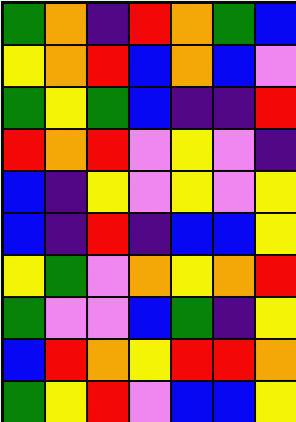[["green", "orange", "indigo", "red", "orange", "green", "blue"], ["yellow", "orange", "red", "blue", "orange", "blue", "violet"], ["green", "yellow", "green", "blue", "indigo", "indigo", "red"], ["red", "orange", "red", "violet", "yellow", "violet", "indigo"], ["blue", "indigo", "yellow", "violet", "yellow", "violet", "yellow"], ["blue", "indigo", "red", "indigo", "blue", "blue", "yellow"], ["yellow", "green", "violet", "orange", "yellow", "orange", "red"], ["green", "violet", "violet", "blue", "green", "indigo", "yellow"], ["blue", "red", "orange", "yellow", "red", "red", "orange"], ["green", "yellow", "red", "violet", "blue", "blue", "yellow"]]